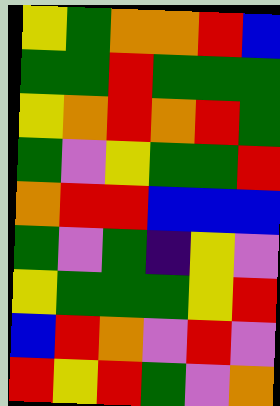[["yellow", "green", "orange", "orange", "red", "blue"], ["green", "green", "red", "green", "green", "green"], ["yellow", "orange", "red", "orange", "red", "green"], ["green", "violet", "yellow", "green", "green", "red"], ["orange", "red", "red", "blue", "blue", "blue"], ["green", "violet", "green", "indigo", "yellow", "violet"], ["yellow", "green", "green", "green", "yellow", "red"], ["blue", "red", "orange", "violet", "red", "violet"], ["red", "yellow", "red", "green", "violet", "orange"]]